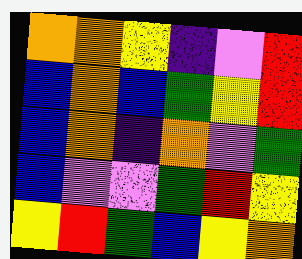[["orange", "orange", "yellow", "indigo", "violet", "red"], ["blue", "orange", "blue", "green", "yellow", "red"], ["blue", "orange", "indigo", "orange", "violet", "green"], ["blue", "violet", "violet", "green", "red", "yellow"], ["yellow", "red", "green", "blue", "yellow", "orange"]]